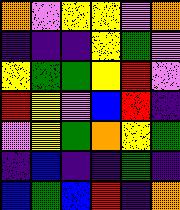[["orange", "violet", "yellow", "yellow", "violet", "orange"], ["indigo", "indigo", "indigo", "yellow", "green", "violet"], ["yellow", "green", "green", "yellow", "red", "violet"], ["red", "yellow", "violet", "blue", "red", "indigo"], ["violet", "yellow", "green", "orange", "yellow", "green"], ["indigo", "blue", "indigo", "indigo", "green", "indigo"], ["blue", "green", "blue", "red", "indigo", "orange"]]